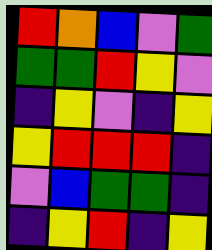[["red", "orange", "blue", "violet", "green"], ["green", "green", "red", "yellow", "violet"], ["indigo", "yellow", "violet", "indigo", "yellow"], ["yellow", "red", "red", "red", "indigo"], ["violet", "blue", "green", "green", "indigo"], ["indigo", "yellow", "red", "indigo", "yellow"]]